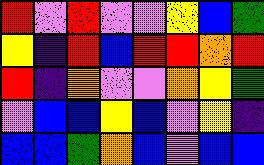[["red", "violet", "red", "violet", "violet", "yellow", "blue", "green"], ["yellow", "indigo", "red", "blue", "red", "red", "orange", "red"], ["red", "indigo", "orange", "violet", "violet", "orange", "yellow", "green"], ["violet", "blue", "blue", "yellow", "blue", "violet", "yellow", "indigo"], ["blue", "blue", "green", "orange", "blue", "violet", "blue", "blue"]]